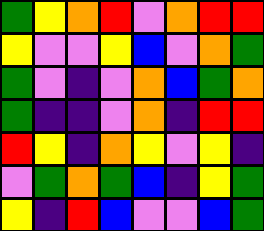[["green", "yellow", "orange", "red", "violet", "orange", "red", "red"], ["yellow", "violet", "violet", "yellow", "blue", "violet", "orange", "green"], ["green", "violet", "indigo", "violet", "orange", "blue", "green", "orange"], ["green", "indigo", "indigo", "violet", "orange", "indigo", "red", "red"], ["red", "yellow", "indigo", "orange", "yellow", "violet", "yellow", "indigo"], ["violet", "green", "orange", "green", "blue", "indigo", "yellow", "green"], ["yellow", "indigo", "red", "blue", "violet", "violet", "blue", "green"]]